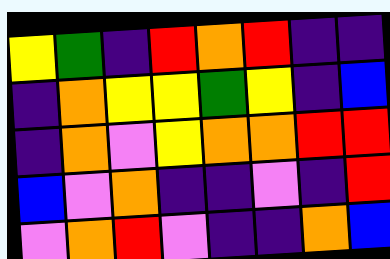[["yellow", "green", "indigo", "red", "orange", "red", "indigo", "indigo"], ["indigo", "orange", "yellow", "yellow", "green", "yellow", "indigo", "blue"], ["indigo", "orange", "violet", "yellow", "orange", "orange", "red", "red"], ["blue", "violet", "orange", "indigo", "indigo", "violet", "indigo", "red"], ["violet", "orange", "red", "violet", "indigo", "indigo", "orange", "blue"]]